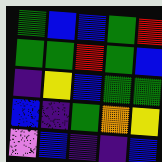[["green", "blue", "blue", "green", "red"], ["green", "green", "red", "green", "blue"], ["indigo", "yellow", "blue", "green", "green"], ["blue", "indigo", "green", "orange", "yellow"], ["violet", "blue", "indigo", "indigo", "blue"]]